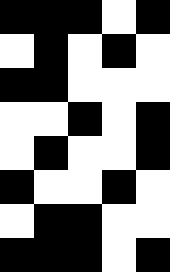[["black", "black", "black", "white", "black"], ["white", "black", "white", "black", "white"], ["black", "black", "white", "white", "white"], ["white", "white", "black", "white", "black"], ["white", "black", "white", "white", "black"], ["black", "white", "white", "black", "white"], ["white", "black", "black", "white", "white"], ["black", "black", "black", "white", "black"]]